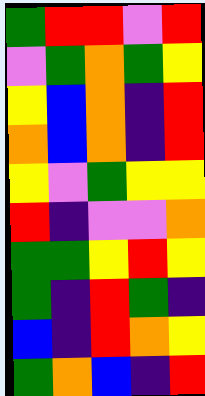[["green", "red", "red", "violet", "red"], ["violet", "green", "orange", "green", "yellow"], ["yellow", "blue", "orange", "indigo", "red"], ["orange", "blue", "orange", "indigo", "red"], ["yellow", "violet", "green", "yellow", "yellow"], ["red", "indigo", "violet", "violet", "orange"], ["green", "green", "yellow", "red", "yellow"], ["green", "indigo", "red", "green", "indigo"], ["blue", "indigo", "red", "orange", "yellow"], ["green", "orange", "blue", "indigo", "red"]]